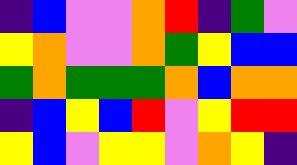[["indigo", "blue", "violet", "violet", "orange", "red", "indigo", "green", "violet"], ["yellow", "orange", "violet", "violet", "orange", "green", "yellow", "blue", "blue"], ["green", "orange", "green", "green", "green", "orange", "blue", "orange", "orange"], ["indigo", "blue", "yellow", "blue", "red", "violet", "yellow", "red", "red"], ["yellow", "blue", "violet", "yellow", "yellow", "violet", "orange", "yellow", "indigo"]]